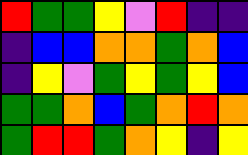[["red", "green", "green", "yellow", "violet", "red", "indigo", "indigo"], ["indigo", "blue", "blue", "orange", "orange", "green", "orange", "blue"], ["indigo", "yellow", "violet", "green", "yellow", "green", "yellow", "blue"], ["green", "green", "orange", "blue", "green", "orange", "red", "orange"], ["green", "red", "red", "green", "orange", "yellow", "indigo", "yellow"]]